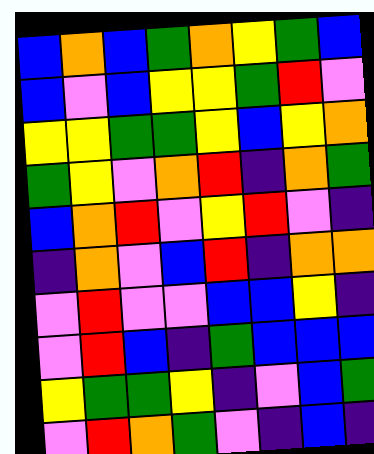[["blue", "orange", "blue", "green", "orange", "yellow", "green", "blue"], ["blue", "violet", "blue", "yellow", "yellow", "green", "red", "violet"], ["yellow", "yellow", "green", "green", "yellow", "blue", "yellow", "orange"], ["green", "yellow", "violet", "orange", "red", "indigo", "orange", "green"], ["blue", "orange", "red", "violet", "yellow", "red", "violet", "indigo"], ["indigo", "orange", "violet", "blue", "red", "indigo", "orange", "orange"], ["violet", "red", "violet", "violet", "blue", "blue", "yellow", "indigo"], ["violet", "red", "blue", "indigo", "green", "blue", "blue", "blue"], ["yellow", "green", "green", "yellow", "indigo", "violet", "blue", "green"], ["violet", "red", "orange", "green", "violet", "indigo", "blue", "indigo"]]